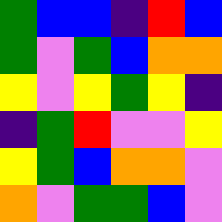[["green", "blue", "blue", "indigo", "red", "blue"], ["green", "violet", "green", "blue", "orange", "orange"], ["yellow", "violet", "yellow", "green", "yellow", "indigo"], ["indigo", "green", "red", "violet", "violet", "yellow"], ["yellow", "green", "blue", "orange", "orange", "violet"], ["orange", "violet", "green", "green", "blue", "violet"]]